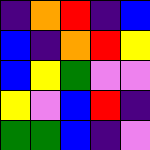[["indigo", "orange", "red", "indigo", "blue"], ["blue", "indigo", "orange", "red", "yellow"], ["blue", "yellow", "green", "violet", "violet"], ["yellow", "violet", "blue", "red", "indigo"], ["green", "green", "blue", "indigo", "violet"]]